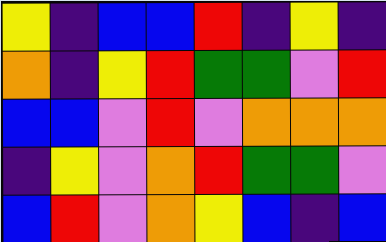[["yellow", "indigo", "blue", "blue", "red", "indigo", "yellow", "indigo"], ["orange", "indigo", "yellow", "red", "green", "green", "violet", "red"], ["blue", "blue", "violet", "red", "violet", "orange", "orange", "orange"], ["indigo", "yellow", "violet", "orange", "red", "green", "green", "violet"], ["blue", "red", "violet", "orange", "yellow", "blue", "indigo", "blue"]]